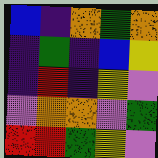[["blue", "indigo", "orange", "green", "orange"], ["indigo", "green", "indigo", "blue", "yellow"], ["indigo", "red", "indigo", "yellow", "violet"], ["violet", "orange", "orange", "violet", "green"], ["red", "red", "green", "yellow", "violet"]]